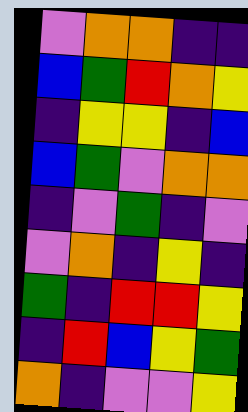[["violet", "orange", "orange", "indigo", "indigo"], ["blue", "green", "red", "orange", "yellow"], ["indigo", "yellow", "yellow", "indigo", "blue"], ["blue", "green", "violet", "orange", "orange"], ["indigo", "violet", "green", "indigo", "violet"], ["violet", "orange", "indigo", "yellow", "indigo"], ["green", "indigo", "red", "red", "yellow"], ["indigo", "red", "blue", "yellow", "green"], ["orange", "indigo", "violet", "violet", "yellow"]]